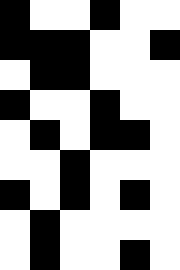[["black", "white", "white", "black", "white", "white"], ["black", "black", "black", "white", "white", "black"], ["white", "black", "black", "white", "white", "white"], ["black", "white", "white", "black", "white", "white"], ["white", "black", "white", "black", "black", "white"], ["white", "white", "black", "white", "white", "white"], ["black", "white", "black", "white", "black", "white"], ["white", "black", "white", "white", "white", "white"], ["white", "black", "white", "white", "black", "white"]]